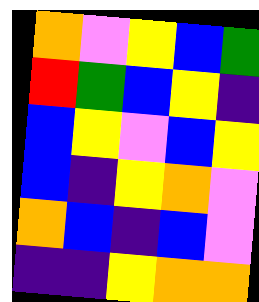[["orange", "violet", "yellow", "blue", "green"], ["red", "green", "blue", "yellow", "indigo"], ["blue", "yellow", "violet", "blue", "yellow"], ["blue", "indigo", "yellow", "orange", "violet"], ["orange", "blue", "indigo", "blue", "violet"], ["indigo", "indigo", "yellow", "orange", "orange"]]